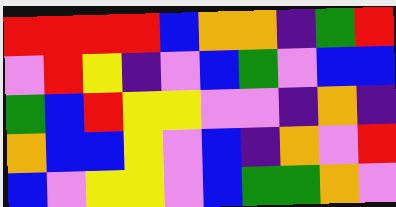[["red", "red", "red", "red", "blue", "orange", "orange", "indigo", "green", "red"], ["violet", "red", "yellow", "indigo", "violet", "blue", "green", "violet", "blue", "blue"], ["green", "blue", "red", "yellow", "yellow", "violet", "violet", "indigo", "orange", "indigo"], ["orange", "blue", "blue", "yellow", "violet", "blue", "indigo", "orange", "violet", "red"], ["blue", "violet", "yellow", "yellow", "violet", "blue", "green", "green", "orange", "violet"]]